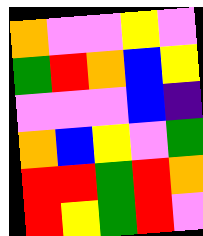[["orange", "violet", "violet", "yellow", "violet"], ["green", "red", "orange", "blue", "yellow"], ["violet", "violet", "violet", "blue", "indigo"], ["orange", "blue", "yellow", "violet", "green"], ["red", "red", "green", "red", "orange"], ["red", "yellow", "green", "red", "violet"]]